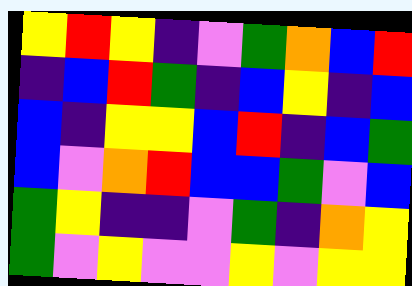[["yellow", "red", "yellow", "indigo", "violet", "green", "orange", "blue", "red"], ["indigo", "blue", "red", "green", "indigo", "blue", "yellow", "indigo", "blue"], ["blue", "indigo", "yellow", "yellow", "blue", "red", "indigo", "blue", "green"], ["blue", "violet", "orange", "red", "blue", "blue", "green", "violet", "blue"], ["green", "yellow", "indigo", "indigo", "violet", "green", "indigo", "orange", "yellow"], ["green", "violet", "yellow", "violet", "violet", "yellow", "violet", "yellow", "yellow"]]